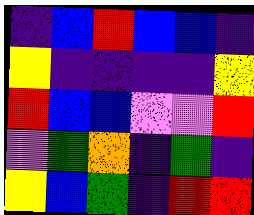[["indigo", "blue", "red", "blue", "blue", "indigo"], ["yellow", "indigo", "indigo", "indigo", "indigo", "yellow"], ["red", "blue", "blue", "violet", "violet", "red"], ["violet", "green", "orange", "indigo", "green", "indigo"], ["yellow", "blue", "green", "indigo", "red", "red"]]